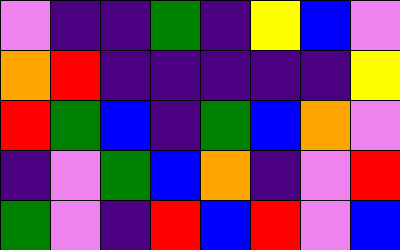[["violet", "indigo", "indigo", "green", "indigo", "yellow", "blue", "violet"], ["orange", "red", "indigo", "indigo", "indigo", "indigo", "indigo", "yellow"], ["red", "green", "blue", "indigo", "green", "blue", "orange", "violet"], ["indigo", "violet", "green", "blue", "orange", "indigo", "violet", "red"], ["green", "violet", "indigo", "red", "blue", "red", "violet", "blue"]]